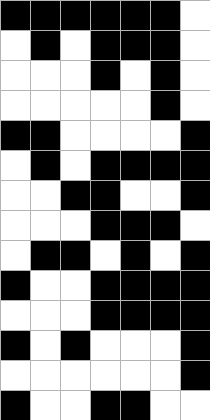[["black", "black", "black", "black", "black", "black", "white"], ["white", "black", "white", "black", "black", "black", "white"], ["white", "white", "white", "black", "white", "black", "white"], ["white", "white", "white", "white", "white", "black", "white"], ["black", "black", "white", "white", "white", "white", "black"], ["white", "black", "white", "black", "black", "black", "black"], ["white", "white", "black", "black", "white", "white", "black"], ["white", "white", "white", "black", "black", "black", "white"], ["white", "black", "black", "white", "black", "white", "black"], ["black", "white", "white", "black", "black", "black", "black"], ["white", "white", "white", "black", "black", "black", "black"], ["black", "white", "black", "white", "white", "white", "black"], ["white", "white", "white", "white", "white", "white", "black"], ["black", "white", "white", "black", "black", "white", "white"]]